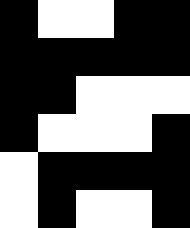[["black", "white", "white", "black", "black"], ["black", "black", "black", "black", "black"], ["black", "black", "white", "white", "white"], ["black", "white", "white", "white", "black"], ["white", "black", "black", "black", "black"], ["white", "black", "white", "white", "black"]]